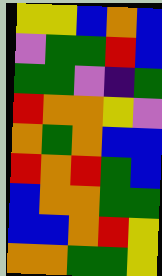[["yellow", "yellow", "blue", "orange", "blue"], ["violet", "green", "green", "red", "blue"], ["green", "green", "violet", "indigo", "green"], ["red", "orange", "orange", "yellow", "violet"], ["orange", "green", "orange", "blue", "blue"], ["red", "orange", "red", "green", "blue"], ["blue", "orange", "orange", "green", "green"], ["blue", "blue", "orange", "red", "yellow"], ["orange", "orange", "green", "green", "yellow"]]